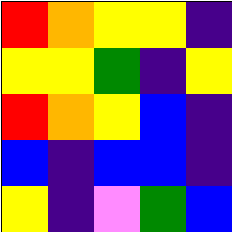[["red", "orange", "yellow", "yellow", "indigo"], ["yellow", "yellow", "green", "indigo", "yellow"], ["red", "orange", "yellow", "blue", "indigo"], ["blue", "indigo", "blue", "blue", "indigo"], ["yellow", "indigo", "violet", "green", "blue"]]